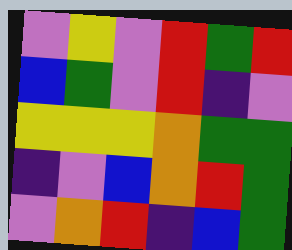[["violet", "yellow", "violet", "red", "green", "red"], ["blue", "green", "violet", "red", "indigo", "violet"], ["yellow", "yellow", "yellow", "orange", "green", "green"], ["indigo", "violet", "blue", "orange", "red", "green"], ["violet", "orange", "red", "indigo", "blue", "green"]]